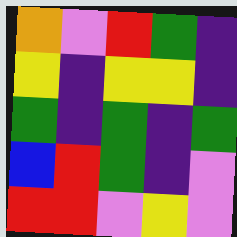[["orange", "violet", "red", "green", "indigo"], ["yellow", "indigo", "yellow", "yellow", "indigo"], ["green", "indigo", "green", "indigo", "green"], ["blue", "red", "green", "indigo", "violet"], ["red", "red", "violet", "yellow", "violet"]]